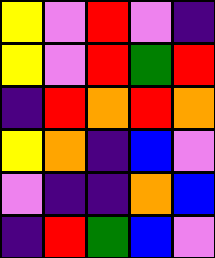[["yellow", "violet", "red", "violet", "indigo"], ["yellow", "violet", "red", "green", "red"], ["indigo", "red", "orange", "red", "orange"], ["yellow", "orange", "indigo", "blue", "violet"], ["violet", "indigo", "indigo", "orange", "blue"], ["indigo", "red", "green", "blue", "violet"]]